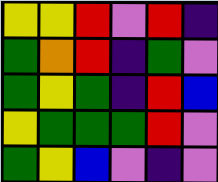[["yellow", "yellow", "red", "violet", "red", "indigo"], ["green", "orange", "red", "indigo", "green", "violet"], ["green", "yellow", "green", "indigo", "red", "blue"], ["yellow", "green", "green", "green", "red", "violet"], ["green", "yellow", "blue", "violet", "indigo", "violet"]]